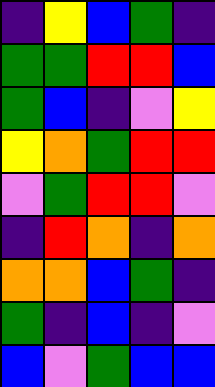[["indigo", "yellow", "blue", "green", "indigo"], ["green", "green", "red", "red", "blue"], ["green", "blue", "indigo", "violet", "yellow"], ["yellow", "orange", "green", "red", "red"], ["violet", "green", "red", "red", "violet"], ["indigo", "red", "orange", "indigo", "orange"], ["orange", "orange", "blue", "green", "indigo"], ["green", "indigo", "blue", "indigo", "violet"], ["blue", "violet", "green", "blue", "blue"]]